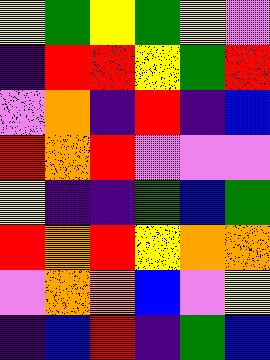[["yellow", "green", "yellow", "green", "yellow", "violet"], ["indigo", "red", "red", "yellow", "green", "red"], ["violet", "orange", "indigo", "red", "indigo", "blue"], ["red", "orange", "red", "violet", "violet", "violet"], ["yellow", "indigo", "indigo", "green", "blue", "green"], ["red", "orange", "red", "yellow", "orange", "orange"], ["violet", "orange", "orange", "blue", "violet", "yellow"], ["indigo", "blue", "red", "indigo", "green", "blue"]]